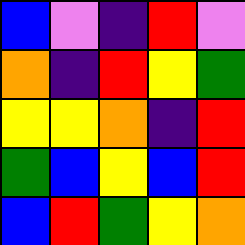[["blue", "violet", "indigo", "red", "violet"], ["orange", "indigo", "red", "yellow", "green"], ["yellow", "yellow", "orange", "indigo", "red"], ["green", "blue", "yellow", "blue", "red"], ["blue", "red", "green", "yellow", "orange"]]